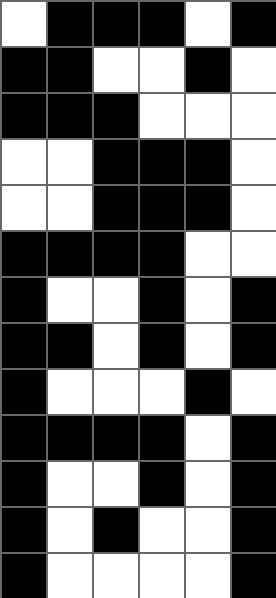[["white", "black", "black", "black", "white", "black"], ["black", "black", "white", "white", "black", "white"], ["black", "black", "black", "white", "white", "white"], ["white", "white", "black", "black", "black", "white"], ["white", "white", "black", "black", "black", "white"], ["black", "black", "black", "black", "white", "white"], ["black", "white", "white", "black", "white", "black"], ["black", "black", "white", "black", "white", "black"], ["black", "white", "white", "white", "black", "white"], ["black", "black", "black", "black", "white", "black"], ["black", "white", "white", "black", "white", "black"], ["black", "white", "black", "white", "white", "black"], ["black", "white", "white", "white", "white", "black"]]